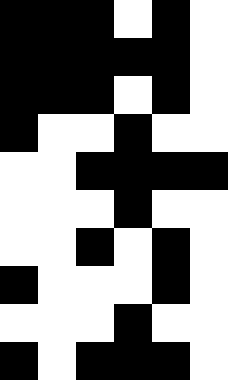[["black", "black", "black", "white", "black", "white"], ["black", "black", "black", "black", "black", "white"], ["black", "black", "black", "white", "black", "white"], ["black", "white", "white", "black", "white", "white"], ["white", "white", "black", "black", "black", "black"], ["white", "white", "white", "black", "white", "white"], ["white", "white", "black", "white", "black", "white"], ["black", "white", "white", "white", "black", "white"], ["white", "white", "white", "black", "white", "white"], ["black", "white", "black", "black", "black", "white"]]